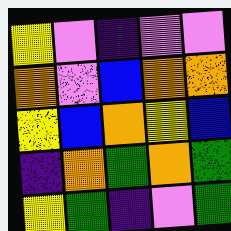[["yellow", "violet", "indigo", "violet", "violet"], ["orange", "violet", "blue", "orange", "orange"], ["yellow", "blue", "orange", "yellow", "blue"], ["indigo", "orange", "green", "orange", "green"], ["yellow", "green", "indigo", "violet", "green"]]